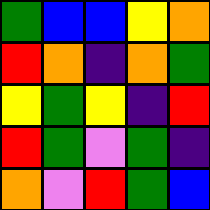[["green", "blue", "blue", "yellow", "orange"], ["red", "orange", "indigo", "orange", "green"], ["yellow", "green", "yellow", "indigo", "red"], ["red", "green", "violet", "green", "indigo"], ["orange", "violet", "red", "green", "blue"]]